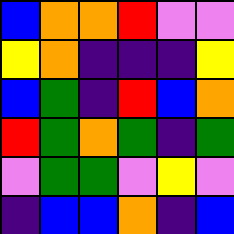[["blue", "orange", "orange", "red", "violet", "violet"], ["yellow", "orange", "indigo", "indigo", "indigo", "yellow"], ["blue", "green", "indigo", "red", "blue", "orange"], ["red", "green", "orange", "green", "indigo", "green"], ["violet", "green", "green", "violet", "yellow", "violet"], ["indigo", "blue", "blue", "orange", "indigo", "blue"]]